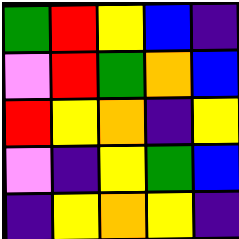[["green", "red", "yellow", "blue", "indigo"], ["violet", "red", "green", "orange", "blue"], ["red", "yellow", "orange", "indigo", "yellow"], ["violet", "indigo", "yellow", "green", "blue"], ["indigo", "yellow", "orange", "yellow", "indigo"]]